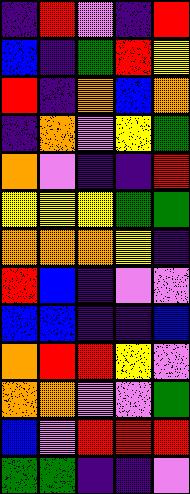[["indigo", "red", "violet", "indigo", "red"], ["blue", "indigo", "green", "red", "yellow"], ["red", "indigo", "orange", "blue", "orange"], ["indigo", "orange", "violet", "yellow", "green"], ["orange", "violet", "indigo", "indigo", "red"], ["yellow", "yellow", "yellow", "green", "green"], ["orange", "orange", "orange", "yellow", "indigo"], ["red", "blue", "indigo", "violet", "violet"], ["blue", "blue", "indigo", "indigo", "blue"], ["orange", "red", "red", "yellow", "violet"], ["orange", "orange", "violet", "violet", "green"], ["blue", "violet", "red", "red", "red"], ["green", "green", "indigo", "indigo", "violet"]]